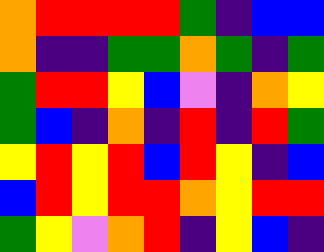[["orange", "red", "red", "red", "red", "green", "indigo", "blue", "blue"], ["orange", "indigo", "indigo", "green", "green", "orange", "green", "indigo", "green"], ["green", "red", "red", "yellow", "blue", "violet", "indigo", "orange", "yellow"], ["green", "blue", "indigo", "orange", "indigo", "red", "indigo", "red", "green"], ["yellow", "red", "yellow", "red", "blue", "red", "yellow", "indigo", "blue"], ["blue", "red", "yellow", "red", "red", "orange", "yellow", "red", "red"], ["green", "yellow", "violet", "orange", "red", "indigo", "yellow", "blue", "indigo"]]